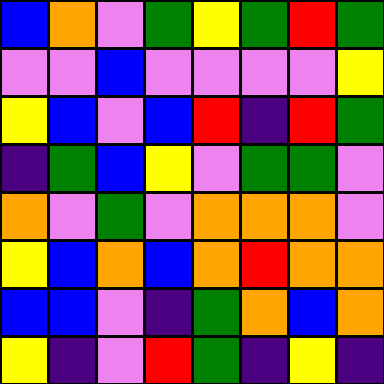[["blue", "orange", "violet", "green", "yellow", "green", "red", "green"], ["violet", "violet", "blue", "violet", "violet", "violet", "violet", "yellow"], ["yellow", "blue", "violet", "blue", "red", "indigo", "red", "green"], ["indigo", "green", "blue", "yellow", "violet", "green", "green", "violet"], ["orange", "violet", "green", "violet", "orange", "orange", "orange", "violet"], ["yellow", "blue", "orange", "blue", "orange", "red", "orange", "orange"], ["blue", "blue", "violet", "indigo", "green", "orange", "blue", "orange"], ["yellow", "indigo", "violet", "red", "green", "indigo", "yellow", "indigo"]]